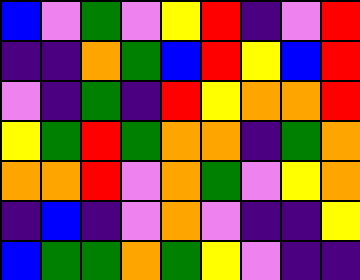[["blue", "violet", "green", "violet", "yellow", "red", "indigo", "violet", "red"], ["indigo", "indigo", "orange", "green", "blue", "red", "yellow", "blue", "red"], ["violet", "indigo", "green", "indigo", "red", "yellow", "orange", "orange", "red"], ["yellow", "green", "red", "green", "orange", "orange", "indigo", "green", "orange"], ["orange", "orange", "red", "violet", "orange", "green", "violet", "yellow", "orange"], ["indigo", "blue", "indigo", "violet", "orange", "violet", "indigo", "indigo", "yellow"], ["blue", "green", "green", "orange", "green", "yellow", "violet", "indigo", "indigo"]]